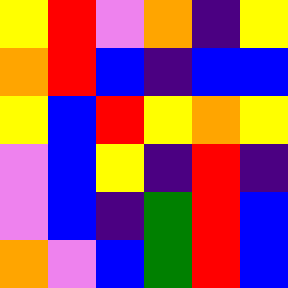[["yellow", "red", "violet", "orange", "indigo", "yellow"], ["orange", "red", "blue", "indigo", "blue", "blue"], ["yellow", "blue", "red", "yellow", "orange", "yellow"], ["violet", "blue", "yellow", "indigo", "red", "indigo"], ["violet", "blue", "indigo", "green", "red", "blue"], ["orange", "violet", "blue", "green", "red", "blue"]]